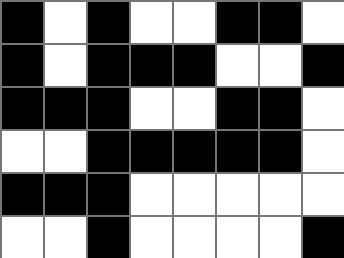[["black", "white", "black", "white", "white", "black", "black", "white"], ["black", "white", "black", "black", "black", "white", "white", "black"], ["black", "black", "black", "white", "white", "black", "black", "white"], ["white", "white", "black", "black", "black", "black", "black", "white"], ["black", "black", "black", "white", "white", "white", "white", "white"], ["white", "white", "black", "white", "white", "white", "white", "black"]]